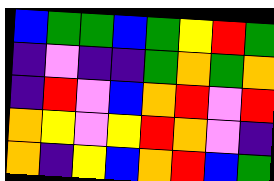[["blue", "green", "green", "blue", "green", "yellow", "red", "green"], ["indigo", "violet", "indigo", "indigo", "green", "orange", "green", "orange"], ["indigo", "red", "violet", "blue", "orange", "red", "violet", "red"], ["orange", "yellow", "violet", "yellow", "red", "orange", "violet", "indigo"], ["orange", "indigo", "yellow", "blue", "orange", "red", "blue", "green"]]